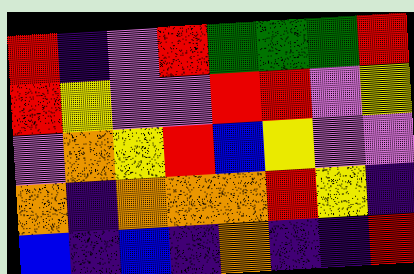[["red", "indigo", "violet", "red", "green", "green", "green", "red"], ["red", "yellow", "violet", "violet", "red", "red", "violet", "yellow"], ["violet", "orange", "yellow", "red", "blue", "yellow", "violet", "violet"], ["orange", "indigo", "orange", "orange", "orange", "red", "yellow", "indigo"], ["blue", "indigo", "blue", "indigo", "orange", "indigo", "indigo", "red"]]